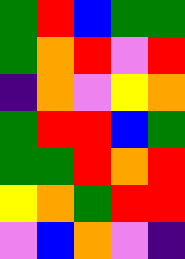[["green", "red", "blue", "green", "green"], ["green", "orange", "red", "violet", "red"], ["indigo", "orange", "violet", "yellow", "orange"], ["green", "red", "red", "blue", "green"], ["green", "green", "red", "orange", "red"], ["yellow", "orange", "green", "red", "red"], ["violet", "blue", "orange", "violet", "indigo"]]